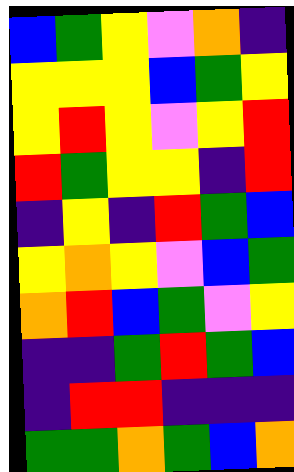[["blue", "green", "yellow", "violet", "orange", "indigo"], ["yellow", "yellow", "yellow", "blue", "green", "yellow"], ["yellow", "red", "yellow", "violet", "yellow", "red"], ["red", "green", "yellow", "yellow", "indigo", "red"], ["indigo", "yellow", "indigo", "red", "green", "blue"], ["yellow", "orange", "yellow", "violet", "blue", "green"], ["orange", "red", "blue", "green", "violet", "yellow"], ["indigo", "indigo", "green", "red", "green", "blue"], ["indigo", "red", "red", "indigo", "indigo", "indigo"], ["green", "green", "orange", "green", "blue", "orange"]]